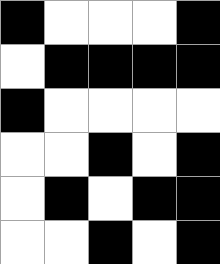[["black", "white", "white", "white", "black"], ["white", "black", "black", "black", "black"], ["black", "white", "white", "white", "white"], ["white", "white", "black", "white", "black"], ["white", "black", "white", "black", "black"], ["white", "white", "black", "white", "black"]]